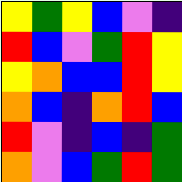[["yellow", "green", "yellow", "blue", "violet", "indigo"], ["red", "blue", "violet", "green", "red", "yellow"], ["yellow", "orange", "blue", "blue", "red", "yellow"], ["orange", "blue", "indigo", "orange", "red", "blue"], ["red", "violet", "indigo", "blue", "indigo", "green"], ["orange", "violet", "blue", "green", "red", "green"]]